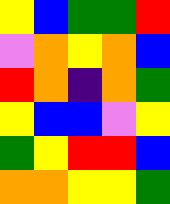[["yellow", "blue", "green", "green", "red"], ["violet", "orange", "yellow", "orange", "blue"], ["red", "orange", "indigo", "orange", "green"], ["yellow", "blue", "blue", "violet", "yellow"], ["green", "yellow", "red", "red", "blue"], ["orange", "orange", "yellow", "yellow", "green"]]